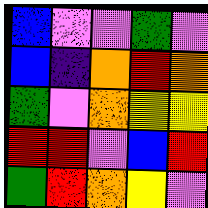[["blue", "violet", "violet", "green", "violet"], ["blue", "indigo", "orange", "red", "orange"], ["green", "violet", "orange", "yellow", "yellow"], ["red", "red", "violet", "blue", "red"], ["green", "red", "orange", "yellow", "violet"]]